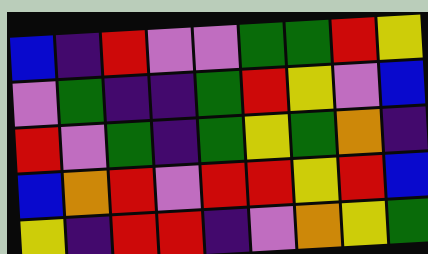[["blue", "indigo", "red", "violet", "violet", "green", "green", "red", "yellow"], ["violet", "green", "indigo", "indigo", "green", "red", "yellow", "violet", "blue"], ["red", "violet", "green", "indigo", "green", "yellow", "green", "orange", "indigo"], ["blue", "orange", "red", "violet", "red", "red", "yellow", "red", "blue"], ["yellow", "indigo", "red", "red", "indigo", "violet", "orange", "yellow", "green"]]